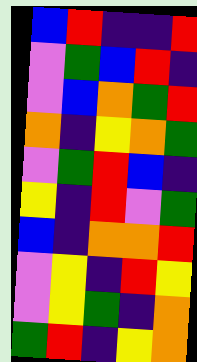[["blue", "red", "indigo", "indigo", "red"], ["violet", "green", "blue", "red", "indigo"], ["violet", "blue", "orange", "green", "red"], ["orange", "indigo", "yellow", "orange", "green"], ["violet", "green", "red", "blue", "indigo"], ["yellow", "indigo", "red", "violet", "green"], ["blue", "indigo", "orange", "orange", "red"], ["violet", "yellow", "indigo", "red", "yellow"], ["violet", "yellow", "green", "indigo", "orange"], ["green", "red", "indigo", "yellow", "orange"]]